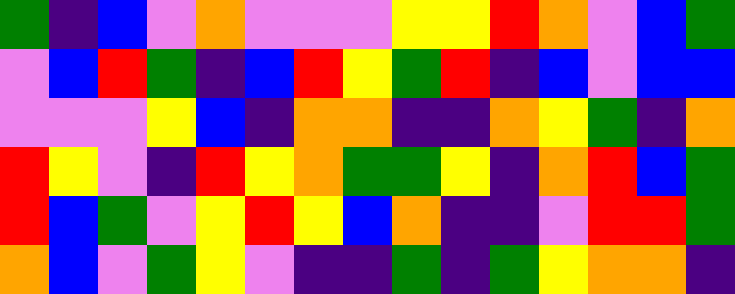[["green", "indigo", "blue", "violet", "orange", "violet", "violet", "violet", "yellow", "yellow", "red", "orange", "violet", "blue", "green"], ["violet", "blue", "red", "green", "indigo", "blue", "red", "yellow", "green", "red", "indigo", "blue", "violet", "blue", "blue"], ["violet", "violet", "violet", "yellow", "blue", "indigo", "orange", "orange", "indigo", "indigo", "orange", "yellow", "green", "indigo", "orange"], ["red", "yellow", "violet", "indigo", "red", "yellow", "orange", "green", "green", "yellow", "indigo", "orange", "red", "blue", "green"], ["red", "blue", "green", "violet", "yellow", "red", "yellow", "blue", "orange", "indigo", "indigo", "violet", "red", "red", "green"], ["orange", "blue", "violet", "green", "yellow", "violet", "indigo", "indigo", "green", "indigo", "green", "yellow", "orange", "orange", "indigo"]]